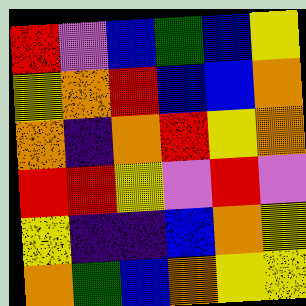[["red", "violet", "blue", "green", "blue", "yellow"], ["yellow", "orange", "red", "blue", "blue", "orange"], ["orange", "indigo", "orange", "red", "yellow", "orange"], ["red", "red", "yellow", "violet", "red", "violet"], ["yellow", "indigo", "indigo", "blue", "orange", "yellow"], ["orange", "green", "blue", "orange", "yellow", "yellow"]]